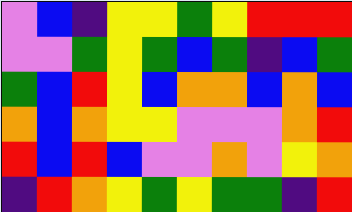[["violet", "blue", "indigo", "yellow", "yellow", "green", "yellow", "red", "red", "red"], ["violet", "violet", "green", "yellow", "green", "blue", "green", "indigo", "blue", "green"], ["green", "blue", "red", "yellow", "blue", "orange", "orange", "blue", "orange", "blue"], ["orange", "blue", "orange", "yellow", "yellow", "violet", "violet", "violet", "orange", "red"], ["red", "blue", "red", "blue", "violet", "violet", "orange", "violet", "yellow", "orange"], ["indigo", "red", "orange", "yellow", "green", "yellow", "green", "green", "indigo", "red"]]